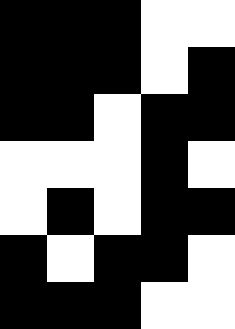[["black", "black", "black", "white", "white"], ["black", "black", "black", "white", "black"], ["black", "black", "white", "black", "black"], ["white", "white", "white", "black", "white"], ["white", "black", "white", "black", "black"], ["black", "white", "black", "black", "white"], ["black", "black", "black", "white", "white"]]